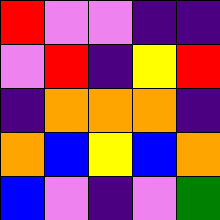[["red", "violet", "violet", "indigo", "indigo"], ["violet", "red", "indigo", "yellow", "red"], ["indigo", "orange", "orange", "orange", "indigo"], ["orange", "blue", "yellow", "blue", "orange"], ["blue", "violet", "indigo", "violet", "green"]]